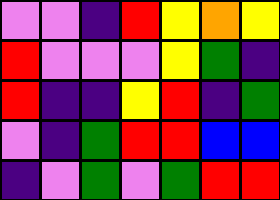[["violet", "violet", "indigo", "red", "yellow", "orange", "yellow"], ["red", "violet", "violet", "violet", "yellow", "green", "indigo"], ["red", "indigo", "indigo", "yellow", "red", "indigo", "green"], ["violet", "indigo", "green", "red", "red", "blue", "blue"], ["indigo", "violet", "green", "violet", "green", "red", "red"]]